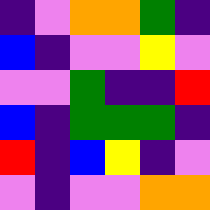[["indigo", "violet", "orange", "orange", "green", "indigo"], ["blue", "indigo", "violet", "violet", "yellow", "violet"], ["violet", "violet", "green", "indigo", "indigo", "red"], ["blue", "indigo", "green", "green", "green", "indigo"], ["red", "indigo", "blue", "yellow", "indigo", "violet"], ["violet", "indigo", "violet", "violet", "orange", "orange"]]